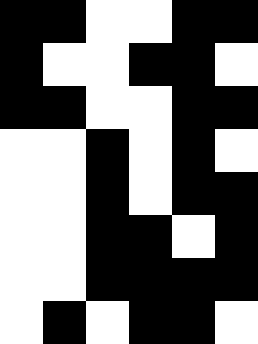[["black", "black", "white", "white", "black", "black"], ["black", "white", "white", "black", "black", "white"], ["black", "black", "white", "white", "black", "black"], ["white", "white", "black", "white", "black", "white"], ["white", "white", "black", "white", "black", "black"], ["white", "white", "black", "black", "white", "black"], ["white", "white", "black", "black", "black", "black"], ["white", "black", "white", "black", "black", "white"]]